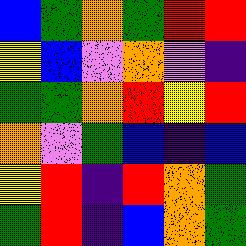[["blue", "green", "orange", "green", "red", "red"], ["yellow", "blue", "violet", "orange", "violet", "indigo"], ["green", "green", "orange", "red", "yellow", "red"], ["orange", "violet", "green", "blue", "indigo", "blue"], ["yellow", "red", "indigo", "red", "orange", "green"], ["green", "red", "indigo", "blue", "orange", "green"]]